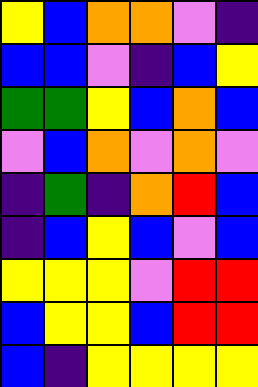[["yellow", "blue", "orange", "orange", "violet", "indigo"], ["blue", "blue", "violet", "indigo", "blue", "yellow"], ["green", "green", "yellow", "blue", "orange", "blue"], ["violet", "blue", "orange", "violet", "orange", "violet"], ["indigo", "green", "indigo", "orange", "red", "blue"], ["indigo", "blue", "yellow", "blue", "violet", "blue"], ["yellow", "yellow", "yellow", "violet", "red", "red"], ["blue", "yellow", "yellow", "blue", "red", "red"], ["blue", "indigo", "yellow", "yellow", "yellow", "yellow"]]